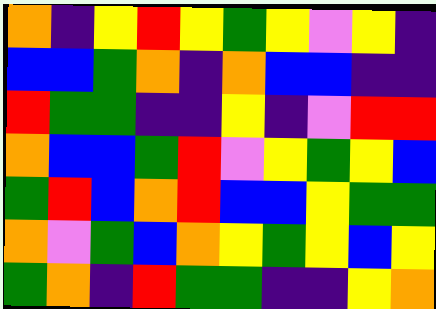[["orange", "indigo", "yellow", "red", "yellow", "green", "yellow", "violet", "yellow", "indigo"], ["blue", "blue", "green", "orange", "indigo", "orange", "blue", "blue", "indigo", "indigo"], ["red", "green", "green", "indigo", "indigo", "yellow", "indigo", "violet", "red", "red"], ["orange", "blue", "blue", "green", "red", "violet", "yellow", "green", "yellow", "blue"], ["green", "red", "blue", "orange", "red", "blue", "blue", "yellow", "green", "green"], ["orange", "violet", "green", "blue", "orange", "yellow", "green", "yellow", "blue", "yellow"], ["green", "orange", "indigo", "red", "green", "green", "indigo", "indigo", "yellow", "orange"]]